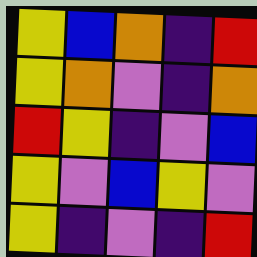[["yellow", "blue", "orange", "indigo", "red"], ["yellow", "orange", "violet", "indigo", "orange"], ["red", "yellow", "indigo", "violet", "blue"], ["yellow", "violet", "blue", "yellow", "violet"], ["yellow", "indigo", "violet", "indigo", "red"]]